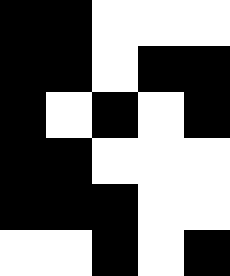[["black", "black", "white", "white", "white"], ["black", "black", "white", "black", "black"], ["black", "white", "black", "white", "black"], ["black", "black", "white", "white", "white"], ["black", "black", "black", "white", "white"], ["white", "white", "black", "white", "black"]]